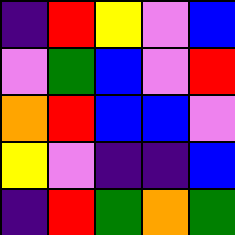[["indigo", "red", "yellow", "violet", "blue"], ["violet", "green", "blue", "violet", "red"], ["orange", "red", "blue", "blue", "violet"], ["yellow", "violet", "indigo", "indigo", "blue"], ["indigo", "red", "green", "orange", "green"]]